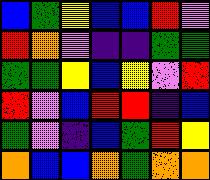[["blue", "green", "yellow", "blue", "blue", "red", "violet"], ["red", "orange", "violet", "indigo", "indigo", "green", "green"], ["green", "green", "yellow", "blue", "yellow", "violet", "red"], ["red", "violet", "blue", "red", "red", "indigo", "blue"], ["green", "violet", "indigo", "blue", "green", "red", "yellow"], ["orange", "blue", "blue", "orange", "green", "orange", "orange"]]